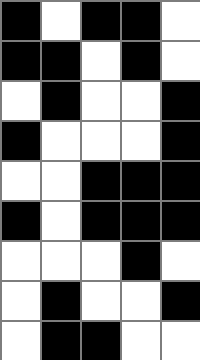[["black", "white", "black", "black", "white"], ["black", "black", "white", "black", "white"], ["white", "black", "white", "white", "black"], ["black", "white", "white", "white", "black"], ["white", "white", "black", "black", "black"], ["black", "white", "black", "black", "black"], ["white", "white", "white", "black", "white"], ["white", "black", "white", "white", "black"], ["white", "black", "black", "white", "white"]]